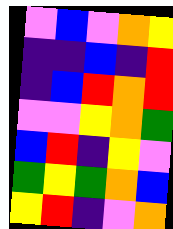[["violet", "blue", "violet", "orange", "yellow"], ["indigo", "indigo", "blue", "indigo", "red"], ["indigo", "blue", "red", "orange", "red"], ["violet", "violet", "yellow", "orange", "green"], ["blue", "red", "indigo", "yellow", "violet"], ["green", "yellow", "green", "orange", "blue"], ["yellow", "red", "indigo", "violet", "orange"]]